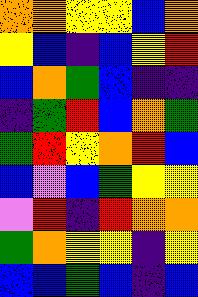[["orange", "orange", "yellow", "yellow", "blue", "orange"], ["yellow", "blue", "indigo", "blue", "yellow", "red"], ["blue", "orange", "green", "blue", "indigo", "indigo"], ["indigo", "green", "red", "blue", "orange", "green"], ["green", "red", "yellow", "orange", "red", "blue"], ["blue", "violet", "blue", "green", "yellow", "yellow"], ["violet", "red", "indigo", "red", "orange", "orange"], ["green", "orange", "yellow", "yellow", "indigo", "yellow"], ["blue", "blue", "green", "blue", "indigo", "blue"]]